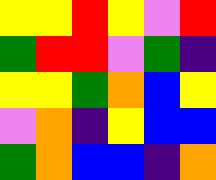[["yellow", "yellow", "red", "yellow", "violet", "red"], ["green", "red", "red", "violet", "green", "indigo"], ["yellow", "yellow", "green", "orange", "blue", "yellow"], ["violet", "orange", "indigo", "yellow", "blue", "blue"], ["green", "orange", "blue", "blue", "indigo", "orange"]]